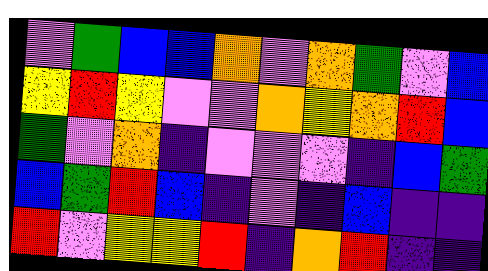[["violet", "green", "blue", "blue", "orange", "violet", "orange", "green", "violet", "blue"], ["yellow", "red", "yellow", "violet", "violet", "orange", "yellow", "orange", "red", "blue"], ["green", "violet", "orange", "indigo", "violet", "violet", "violet", "indigo", "blue", "green"], ["blue", "green", "red", "blue", "indigo", "violet", "indigo", "blue", "indigo", "indigo"], ["red", "violet", "yellow", "yellow", "red", "indigo", "orange", "red", "indigo", "indigo"]]